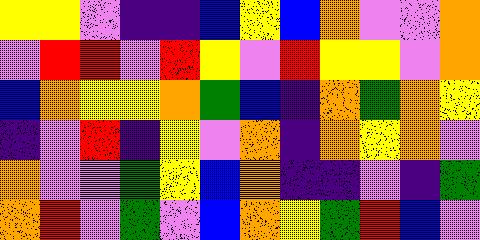[["yellow", "yellow", "violet", "indigo", "indigo", "blue", "yellow", "blue", "orange", "violet", "violet", "orange"], ["violet", "red", "red", "violet", "red", "yellow", "violet", "red", "yellow", "yellow", "violet", "orange"], ["blue", "orange", "yellow", "yellow", "orange", "green", "blue", "indigo", "orange", "green", "orange", "yellow"], ["indigo", "violet", "red", "indigo", "yellow", "violet", "orange", "indigo", "orange", "yellow", "orange", "violet"], ["orange", "violet", "violet", "green", "yellow", "blue", "orange", "indigo", "indigo", "violet", "indigo", "green"], ["orange", "red", "violet", "green", "violet", "blue", "orange", "yellow", "green", "red", "blue", "violet"]]